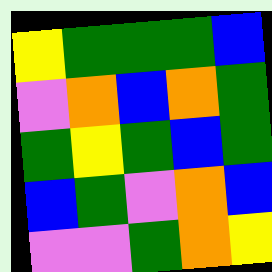[["yellow", "green", "green", "green", "blue"], ["violet", "orange", "blue", "orange", "green"], ["green", "yellow", "green", "blue", "green"], ["blue", "green", "violet", "orange", "blue"], ["violet", "violet", "green", "orange", "yellow"]]